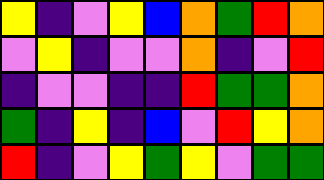[["yellow", "indigo", "violet", "yellow", "blue", "orange", "green", "red", "orange"], ["violet", "yellow", "indigo", "violet", "violet", "orange", "indigo", "violet", "red"], ["indigo", "violet", "violet", "indigo", "indigo", "red", "green", "green", "orange"], ["green", "indigo", "yellow", "indigo", "blue", "violet", "red", "yellow", "orange"], ["red", "indigo", "violet", "yellow", "green", "yellow", "violet", "green", "green"]]